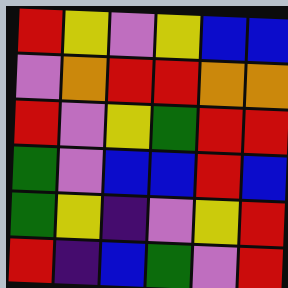[["red", "yellow", "violet", "yellow", "blue", "blue"], ["violet", "orange", "red", "red", "orange", "orange"], ["red", "violet", "yellow", "green", "red", "red"], ["green", "violet", "blue", "blue", "red", "blue"], ["green", "yellow", "indigo", "violet", "yellow", "red"], ["red", "indigo", "blue", "green", "violet", "red"]]